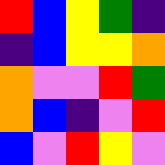[["red", "blue", "yellow", "green", "indigo"], ["indigo", "blue", "yellow", "yellow", "orange"], ["orange", "violet", "violet", "red", "green"], ["orange", "blue", "indigo", "violet", "red"], ["blue", "violet", "red", "yellow", "violet"]]